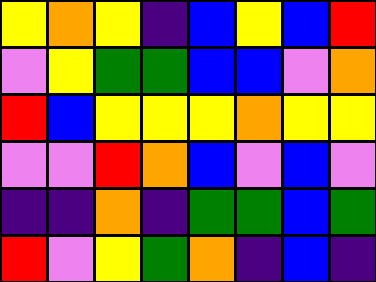[["yellow", "orange", "yellow", "indigo", "blue", "yellow", "blue", "red"], ["violet", "yellow", "green", "green", "blue", "blue", "violet", "orange"], ["red", "blue", "yellow", "yellow", "yellow", "orange", "yellow", "yellow"], ["violet", "violet", "red", "orange", "blue", "violet", "blue", "violet"], ["indigo", "indigo", "orange", "indigo", "green", "green", "blue", "green"], ["red", "violet", "yellow", "green", "orange", "indigo", "blue", "indigo"]]